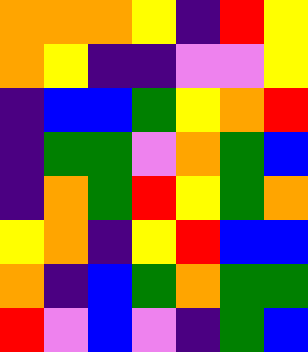[["orange", "orange", "orange", "yellow", "indigo", "red", "yellow"], ["orange", "yellow", "indigo", "indigo", "violet", "violet", "yellow"], ["indigo", "blue", "blue", "green", "yellow", "orange", "red"], ["indigo", "green", "green", "violet", "orange", "green", "blue"], ["indigo", "orange", "green", "red", "yellow", "green", "orange"], ["yellow", "orange", "indigo", "yellow", "red", "blue", "blue"], ["orange", "indigo", "blue", "green", "orange", "green", "green"], ["red", "violet", "blue", "violet", "indigo", "green", "blue"]]